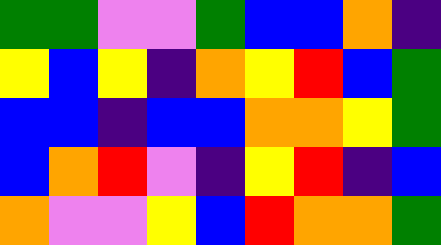[["green", "green", "violet", "violet", "green", "blue", "blue", "orange", "indigo"], ["yellow", "blue", "yellow", "indigo", "orange", "yellow", "red", "blue", "green"], ["blue", "blue", "indigo", "blue", "blue", "orange", "orange", "yellow", "green"], ["blue", "orange", "red", "violet", "indigo", "yellow", "red", "indigo", "blue"], ["orange", "violet", "violet", "yellow", "blue", "red", "orange", "orange", "green"]]